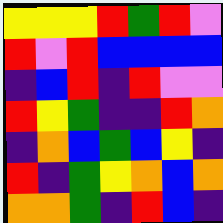[["yellow", "yellow", "yellow", "red", "green", "red", "violet"], ["red", "violet", "red", "blue", "blue", "blue", "blue"], ["indigo", "blue", "red", "indigo", "red", "violet", "violet"], ["red", "yellow", "green", "indigo", "indigo", "red", "orange"], ["indigo", "orange", "blue", "green", "blue", "yellow", "indigo"], ["red", "indigo", "green", "yellow", "orange", "blue", "orange"], ["orange", "orange", "green", "indigo", "red", "blue", "indigo"]]